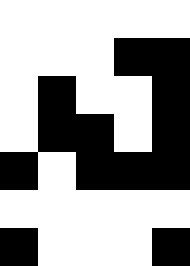[["white", "white", "white", "white", "white"], ["white", "white", "white", "black", "black"], ["white", "black", "white", "white", "black"], ["white", "black", "black", "white", "black"], ["black", "white", "black", "black", "black"], ["white", "white", "white", "white", "white"], ["black", "white", "white", "white", "black"]]